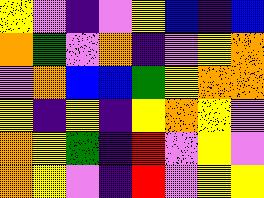[["yellow", "violet", "indigo", "violet", "yellow", "blue", "indigo", "blue"], ["orange", "green", "violet", "orange", "indigo", "violet", "yellow", "orange"], ["violet", "orange", "blue", "blue", "green", "yellow", "orange", "orange"], ["yellow", "indigo", "yellow", "indigo", "yellow", "orange", "yellow", "violet"], ["orange", "yellow", "green", "indigo", "red", "violet", "yellow", "violet"], ["orange", "yellow", "violet", "indigo", "red", "violet", "yellow", "yellow"]]